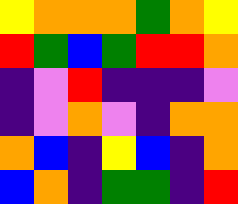[["yellow", "orange", "orange", "orange", "green", "orange", "yellow"], ["red", "green", "blue", "green", "red", "red", "orange"], ["indigo", "violet", "red", "indigo", "indigo", "indigo", "violet"], ["indigo", "violet", "orange", "violet", "indigo", "orange", "orange"], ["orange", "blue", "indigo", "yellow", "blue", "indigo", "orange"], ["blue", "orange", "indigo", "green", "green", "indigo", "red"]]